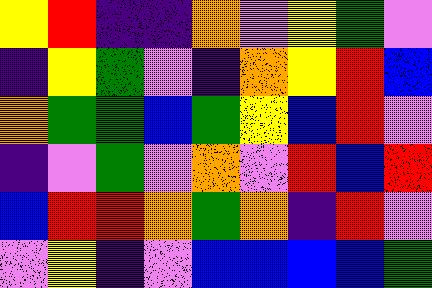[["yellow", "red", "indigo", "indigo", "orange", "violet", "yellow", "green", "violet"], ["indigo", "yellow", "green", "violet", "indigo", "orange", "yellow", "red", "blue"], ["orange", "green", "green", "blue", "green", "yellow", "blue", "red", "violet"], ["indigo", "violet", "green", "violet", "orange", "violet", "red", "blue", "red"], ["blue", "red", "red", "orange", "green", "orange", "indigo", "red", "violet"], ["violet", "yellow", "indigo", "violet", "blue", "blue", "blue", "blue", "green"]]